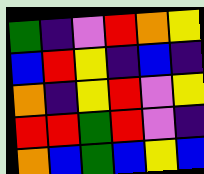[["green", "indigo", "violet", "red", "orange", "yellow"], ["blue", "red", "yellow", "indigo", "blue", "indigo"], ["orange", "indigo", "yellow", "red", "violet", "yellow"], ["red", "red", "green", "red", "violet", "indigo"], ["orange", "blue", "green", "blue", "yellow", "blue"]]